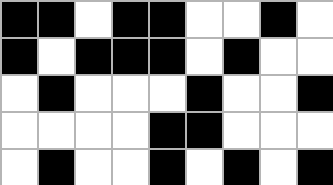[["black", "black", "white", "black", "black", "white", "white", "black", "white"], ["black", "white", "black", "black", "black", "white", "black", "white", "white"], ["white", "black", "white", "white", "white", "black", "white", "white", "black"], ["white", "white", "white", "white", "black", "black", "white", "white", "white"], ["white", "black", "white", "white", "black", "white", "black", "white", "black"]]